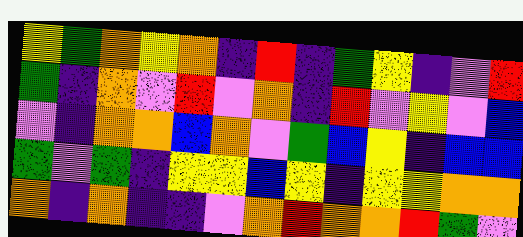[["yellow", "green", "orange", "yellow", "orange", "indigo", "red", "indigo", "green", "yellow", "indigo", "violet", "red"], ["green", "indigo", "orange", "violet", "red", "violet", "orange", "indigo", "red", "violet", "yellow", "violet", "blue"], ["violet", "indigo", "orange", "orange", "blue", "orange", "violet", "green", "blue", "yellow", "indigo", "blue", "blue"], ["green", "violet", "green", "indigo", "yellow", "yellow", "blue", "yellow", "indigo", "yellow", "yellow", "orange", "orange"], ["orange", "indigo", "orange", "indigo", "indigo", "violet", "orange", "red", "orange", "orange", "red", "green", "violet"]]